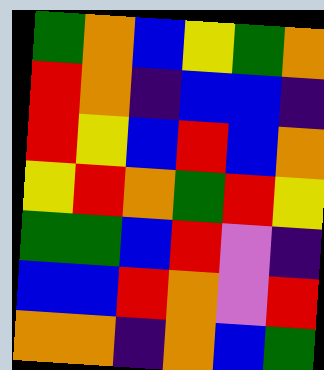[["green", "orange", "blue", "yellow", "green", "orange"], ["red", "orange", "indigo", "blue", "blue", "indigo"], ["red", "yellow", "blue", "red", "blue", "orange"], ["yellow", "red", "orange", "green", "red", "yellow"], ["green", "green", "blue", "red", "violet", "indigo"], ["blue", "blue", "red", "orange", "violet", "red"], ["orange", "orange", "indigo", "orange", "blue", "green"]]